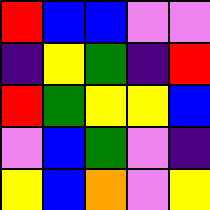[["red", "blue", "blue", "violet", "violet"], ["indigo", "yellow", "green", "indigo", "red"], ["red", "green", "yellow", "yellow", "blue"], ["violet", "blue", "green", "violet", "indigo"], ["yellow", "blue", "orange", "violet", "yellow"]]